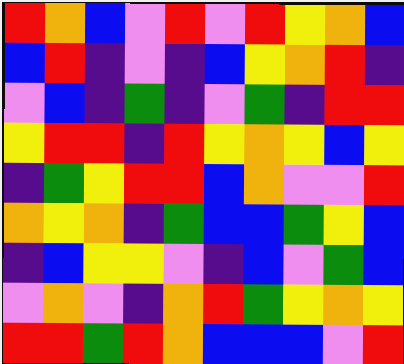[["red", "orange", "blue", "violet", "red", "violet", "red", "yellow", "orange", "blue"], ["blue", "red", "indigo", "violet", "indigo", "blue", "yellow", "orange", "red", "indigo"], ["violet", "blue", "indigo", "green", "indigo", "violet", "green", "indigo", "red", "red"], ["yellow", "red", "red", "indigo", "red", "yellow", "orange", "yellow", "blue", "yellow"], ["indigo", "green", "yellow", "red", "red", "blue", "orange", "violet", "violet", "red"], ["orange", "yellow", "orange", "indigo", "green", "blue", "blue", "green", "yellow", "blue"], ["indigo", "blue", "yellow", "yellow", "violet", "indigo", "blue", "violet", "green", "blue"], ["violet", "orange", "violet", "indigo", "orange", "red", "green", "yellow", "orange", "yellow"], ["red", "red", "green", "red", "orange", "blue", "blue", "blue", "violet", "red"]]